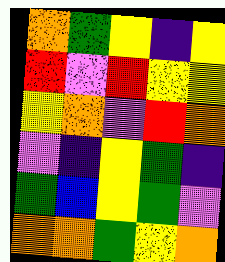[["orange", "green", "yellow", "indigo", "yellow"], ["red", "violet", "red", "yellow", "yellow"], ["yellow", "orange", "violet", "red", "orange"], ["violet", "indigo", "yellow", "green", "indigo"], ["green", "blue", "yellow", "green", "violet"], ["orange", "orange", "green", "yellow", "orange"]]